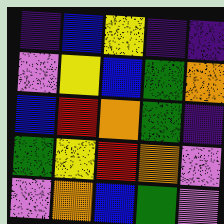[["indigo", "blue", "yellow", "indigo", "indigo"], ["violet", "yellow", "blue", "green", "orange"], ["blue", "red", "orange", "green", "indigo"], ["green", "yellow", "red", "orange", "violet"], ["violet", "orange", "blue", "green", "violet"]]